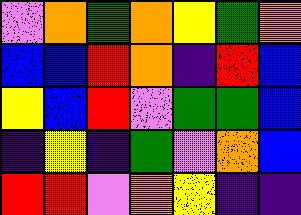[["violet", "orange", "green", "orange", "yellow", "green", "orange"], ["blue", "blue", "red", "orange", "indigo", "red", "blue"], ["yellow", "blue", "red", "violet", "green", "green", "blue"], ["indigo", "yellow", "indigo", "green", "violet", "orange", "blue"], ["red", "red", "violet", "orange", "yellow", "indigo", "indigo"]]